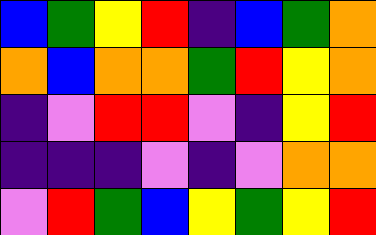[["blue", "green", "yellow", "red", "indigo", "blue", "green", "orange"], ["orange", "blue", "orange", "orange", "green", "red", "yellow", "orange"], ["indigo", "violet", "red", "red", "violet", "indigo", "yellow", "red"], ["indigo", "indigo", "indigo", "violet", "indigo", "violet", "orange", "orange"], ["violet", "red", "green", "blue", "yellow", "green", "yellow", "red"]]